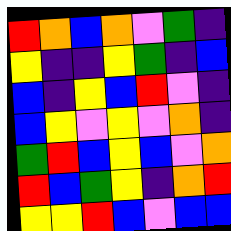[["red", "orange", "blue", "orange", "violet", "green", "indigo"], ["yellow", "indigo", "indigo", "yellow", "green", "indigo", "blue"], ["blue", "indigo", "yellow", "blue", "red", "violet", "indigo"], ["blue", "yellow", "violet", "yellow", "violet", "orange", "indigo"], ["green", "red", "blue", "yellow", "blue", "violet", "orange"], ["red", "blue", "green", "yellow", "indigo", "orange", "red"], ["yellow", "yellow", "red", "blue", "violet", "blue", "blue"]]